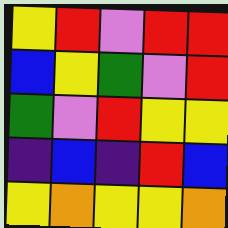[["yellow", "red", "violet", "red", "red"], ["blue", "yellow", "green", "violet", "red"], ["green", "violet", "red", "yellow", "yellow"], ["indigo", "blue", "indigo", "red", "blue"], ["yellow", "orange", "yellow", "yellow", "orange"]]